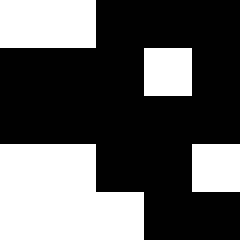[["white", "white", "black", "black", "black"], ["black", "black", "black", "white", "black"], ["black", "black", "black", "black", "black"], ["white", "white", "black", "black", "white"], ["white", "white", "white", "black", "black"]]